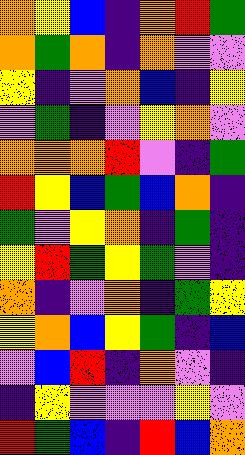[["orange", "yellow", "blue", "indigo", "orange", "red", "green"], ["orange", "green", "orange", "indigo", "orange", "violet", "violet"], ["yellow", "indigo", "violet", "orange", "blue", "indigo", "yellow"], ["violet", "green", "indigo", "violet", "yellow", "orange", "violet"], ["orange", "orange", "orange", "red", "violet", "indigo", "green"], ["red", "yellow", "blue", "green", "blue", "orange", "indigo"], ["green", "violet", "yellow", "orange", "indigo", "green", "indigo"], ["yellow", "red", "green", "yellow", "green", "violet", "indigo"], ["orange", "indigo", "violet", "orange", "indigo", "green", "yellow"], ["yellow", "orange", "blue", "yellow", "green", "indigo", "blue"], ["violet", "blue", "red", "indigo", "orange", "violet", "indigo"], ["indigo", "yellow", "violet", "violet", "violet", "yellow", "violet"], ["red", "green", "blue", "indigo", "red", "blue", "orange"]]